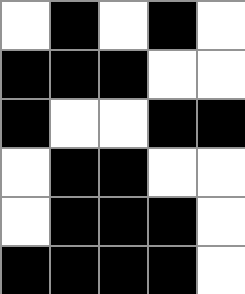[["white", "black", "white", "black", "white"], ["black", "black", "black", "white", "white"], ["black", "white", "white", "black", "black"], ["white", "black", "black", "white", "white"], ["white", "black", "black", "black", "white"], ["black", "black", "black", "black", "white"]]